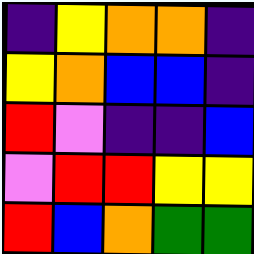[["indigo", "yellow", "orange", "orange", "indigo"], ["yellow", "orange", "blue", "blue", "indigo"], ["red", "violet", "indigo", "indigo", "blue"], ["violet", "red", "red", "yellow", "yellow"], ["red", "blue", "orange", "green", "green"]]